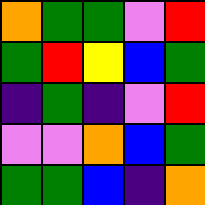[["orange", "green", "green", "violet", "red"], ["green", "red", "yellow", "blue", "green"], ["indigo", "green", "indigo", "violet", "red"], ["violet", "violet", "orange", "blue", "green"], ["green", "green", "blue", "indigo", "orange"]]